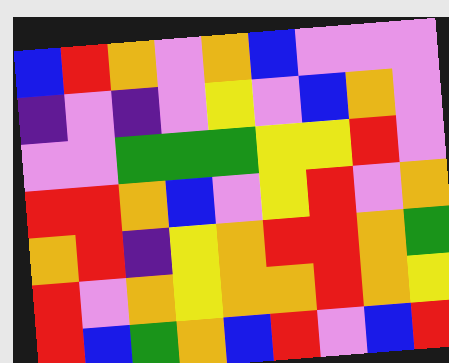[["blue", "red", "orange", "violet", "orange", "blue", "violet", "violet", "violet"], ["indigo", "violet", "indigo", "violet", "yellow", "violet", "blue", "orange", "violet"], ["violet", "violet", "green", "green", "green", "yellow", "yellow", "red", "violet"], ["red", "red", "orange", "blue", "violet", "yellow", "red", "violet", "orange"], ["orange", "red", "indigo", "yellow", "orange", "red", "red", "orange", "green"], ["red", "violet", "orange", "yellow", "orange", "orange", "red", "orange", "yellow"], ["red", "blue", "green", "orange", "blue", "red", "violet", "blue", "red"]]